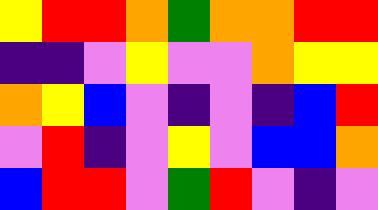[["yellow", "red", "red", "orange", "green", "orange", "orange", "red", "red"], ["indigo", "indigo", "violet", "yellow", "violet", "violet", "orange", "yellow", "yellow"], ["orange", "yellow", "blue", "violet", "indigo", "violet", "indigo", "blue", "red"], ["violet", "red", "indigo", "violet", "yellow", "violet", "blue", "blue", "orange"], ["blue", "red", "red", "violet", "green", "red", "violet", "indigo", "violet"]]